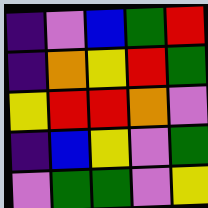[["indigo", "violet", "blue", "green", "red"], ["indigo", "orange", "yellow", "red", "green"], ["yellow", "red", "red", "orange", "violet"], ["indigo", "blue", "yellow", "violet", "green"], ["violet", "green", "green", "violet", "yellow"]]